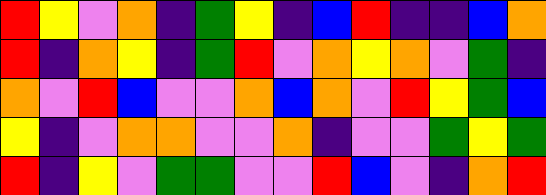[["red", "yellow", "violet", "orange", "indigo", "green", "yellow", "indigo", "blue", "red", "indigo", "indigo", "blue", "orange"], ["red", "indigo", "orange", "yellow", "indigo", "green", "red", "violet", "orange", "yellow", "orange", "violet", "green", "indigo"], ["orange", "violet", "red", "blue", "violet", "violet", "orange", "blue", "orange", "violet", "red", "yellow", "green", "blue"], ["yellow", "indigo", "violet", "orange", "orange", "violet", "violet", "orange", "indigo", "violet", "violet", "green", "yellow", "green"], ["red", "indigo", "yellow", "violet", "green", "green", "violet", "violet", "red", "blue", "violet", "indigo", "orange", "red"]]